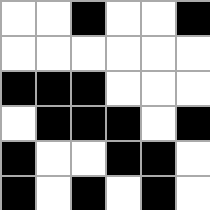[["white", "white", "black", "white", "white", "black"], ["white", "white", "white", "white", "white", "white"], ["black", "black", "black", "white", "white", "white"], ["white", "black", "black", "black", "white", "black"], ["black", "white", "white", "black", "black", "white"], ["black", "white", "black", "white", "black", "white"]]